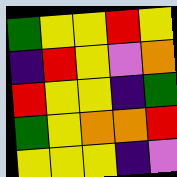[["green", "yellow", "yellow", "red", "yellow"], ["indigo", "red", "yellow", "violet", "orange"], ["red", "yellow", "yellow", "indigo", "green"], ["green", "yellow", "orange", "orange", "red"], ["yellow", "yellow", "yellow", "indigo", "violet"]]